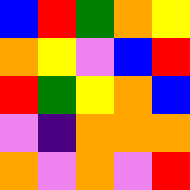[["blue", "red", "green", "orange", "yellow"], ["orange", "yellow", "violet", "blue", "red"], ["red", "green", "yellow", "orange", "blue"], ["violet", "indigo", "orange", "orange", "orange"], ["orange", "violet", "orange", "violet", "red"]]